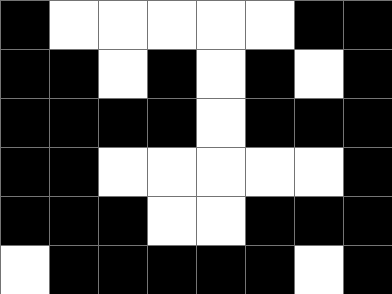[["black", "white", "white", "white", "white", "white", "black", "black"], ["black", "black", "white", "black", "white", "black", "white", "black"], ["black", "black", "black", "black", "white", "black", "black", "black"], ["black", "black", "white", "white", "white", "white", "white", "black"], ["black", "black", "black", "white", "white", "black", "black", "black"], ["white", "black", "black", "black", "black", "black", "white", "black"]]